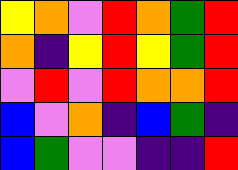[["yellow", "orange", "violet", "red", "orange", "green", "red"], ["orange", "indigo", "yellow", "red", "yellow", "green", "red"], ["violet", "red", "violet", "red", "orange", "orange", "red"], ["blue", "violet", "orange", "indigo", "blue", "green", "indigo"], ["blue", "green", "violet", "violet", "indigo", "indigo", "red"]]